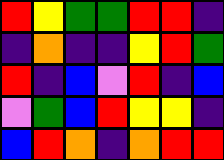[["red", "yellow", "green", "green", "red", "red", "indigo"], ["indigo", "orange", "indigo", "indigo", "yellow", "red", "green"], ["red", "indigo", "blue", "violet", "red", "indigo", "blue"], ["violet", "green", "blue", "red", "yellow", "yellow", "indigo"], ["blue", "red", "orange", "indigo", "orange", "red", "red"]]